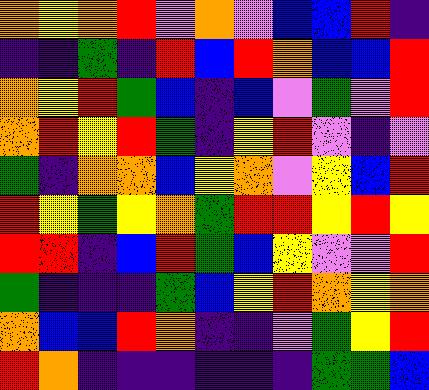[["orange", "yellow", "orange", "red", "violet", "orange", "violet", "blue", "blue", "red", "indigo"], ["indigo", "indigo", "green", "indigo", "red", "blue", "red", "orange", "blue", "blue", "red"], ["orange", "yellow", "red", "green", "blue", "indigo", "blue", "violet", "green", "violet", "red"], ["orange", "red", "yellow", "red", "green", "indigo", "yellow", "red", "violet", "indigo", "violet"], ["green", "indigo", "orange", "orange", "blue", "yellow", "orange", "violet", "yellow", "blue", "red"], ["red", "yellow", "green", "yellow", "orange", "green", "red", "red", "yellow", "red", "yellow"], ["red", "red", "indigo", "blue", "red", "green", "blue", "yellow", "violet", "violet", "red"], ["green", "indigo", "indigo", "indigo", "green", "blue", "yellow", "red", "orange", "yellow", "orange"], ["orange", "blue", "blue", "red", "orange", "indigo", "indigo", "violet", "green", "yellow", "red"], ["red", "orange", "indigo", "indigo", "indigo", "indigo", "indigo", "indigo", "green", "green", "blue"]]